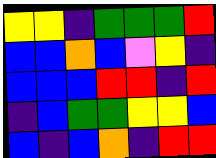[["yellow", "yellow", "indigo", "green", "green", "green", "red"], ["blue", "blue", "orange", "blue", "violet", "yellow", "indigo"], ["blue", "blue", "blue", "red", "red", "indigo", "red"], ["indigo", "blue", "green", "green", "yellow", "yellow", "blue"], ["blue", "indigo", "blue", "orange", "indigo", "red", "red"]]